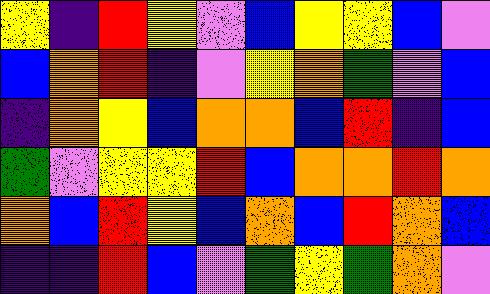[["yellow", "indigo", "red", "yellow", "violet", "blue", "yellow", "yellow", "blue", "violet"], ["blue", "orange", "red", "indigo", "violet", "yellow", "orange", "green", "violet", "blue"], ["indigo", "orange", "yellow", "blue", "orange", "orange", "blue", "red", "indigo", "blue"], ["green", "violet", "yellow", "yellow", "red", "blue", "orange", "orange", "red", "orange"], ["orange", "blue", "red", "yellow", "blue", "orange", "blue", "red", "orange", "blue"], ["indigo", "indigo", "red", "blue", "violet", "green", "yellow", "green", "orange", "violet"]]